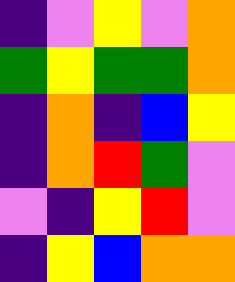[["indigo", "violet", "yellow", "violet", "orange"], ["green", "yellow", "green", "green", "orange"], ["indigo", "orange", "indigo", "blue", "yellow"], ["indigo", "orange", "red", "green", "violet"], ["violet", "indigo", "yellow", "red", "violet"], ["indigo", "yellow", "blue", "orange", "orange"]]